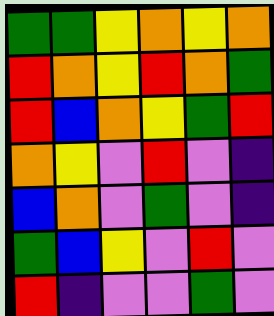[["green", "green", "yellow", "orange", "yellow", "orange"], ["red", "orange", "yellow", "red", "orange", "green"], ["red", "blue", "orange", "yellow", "green", "red"], ["orange", "yellow", "violet", "red", "violet", "indigo"], ["blue", "orange", "violet", "green", "violet", "indigo"], ["green", "blue", "yellow", "violet", "red", "violet"], ["red", "indigo", "violet", "violet", "green", "violet"]]